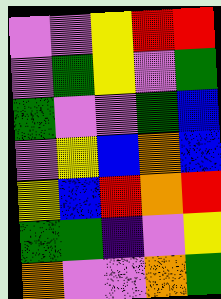[["violet", "violet", "yellow", "red", "red"], ["violet", "green", "yellow", "violet", "green"], ["green", "violet", "violet", "green", "blue"], ["violet", "yellow", "blue", "orange", "blue"], ["yellow", "blue", "red", "orange", "red"], ["green", "green", "indigo", "violet", "yellow"], ["orange", "violet", "violet", "orange", "green"]]